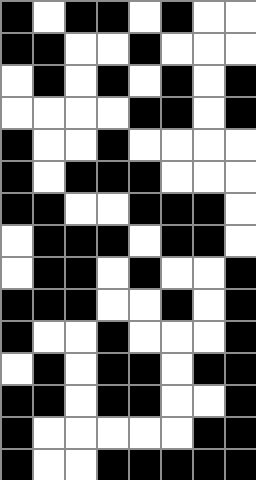[["black", "white", "black", "black", "white", "black", "white", "white"], ["black", "black", "white", "white", "black", "white", "white", "white"], ["white", "black", "white", "black", "white", "black", "white", "black"], ["white", "white", "white", "white", "black", "black", "white", "black"], ["black", "white", "white", "black", "white", "white", "white", "white"], ["black", "white", "black", "black", "black", "white", "white", "white"], ["black", "black", "white", "white", "black", "black", "black", "white"], ["white", "black", "black", "black", "white", "black", "black", "white"], ["white", "black", "black", "white", "black", "white", "white", "black"], ["black", "black", "black", "white", "white", "black", "white", "black"], ["black", "white", "white", "black", "white", "white", "white", "black"], ["white", "black", "white", "black", "black", "white", "black", "black"], ["black", "black", "white", "black", "black", "white", "white", "black"], ["black", "white", "white", "white", "white", "white", "black", "black"], ["black", "white", "white", "black", "black", "black", "black", "black"]]